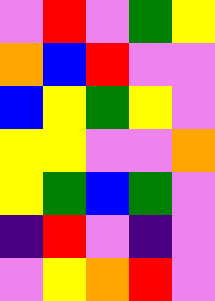[["violet", "red", "violet", "green", "yellow"], ["orange", "blue", "red", "violet", "violet"], ["blue", "yellow", "green", "yellow", "violet"], ["yellow", "yellow", "violet", "violet", "orange"], ["yellow", "green", "blue", "green", "violet"], ["indigo", "red", "violet", "indigo", "violet"], ["violet", "yellow", "orange", "red", "violet"]]